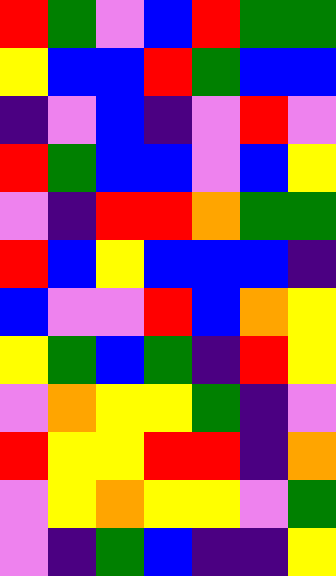[["red", "green", "violet", "blue", "red", "green", "green"], ["yellow", "blue", "blue", "red", "green", "blue", "blue"], ["indigo", "violet", "blue", "indigo", "violet", "red", "violet"], ["red", "green", "blue", "blue", "violet", "blue", "yellow"], ["violet", "indigo", "red", "red", "orange", "green", "green"], ["red", "blue", "yellow", "blue", "blue", "blue", "indigo"], ["blue", "violet", "violet", "red", "blue", "orange", "yellow"], ["yellow", "green", "blue", "green", "indigo", "red", "yellow"], ["violet", "orange", "yellow", "yellow", "green", "indigo", "violet"], ["red", "yellow", "yellow", "red", "red", "indigo", "orange"], ["violet", "yellow", "orange", "yellow", "yellow", "violet", "green"], ["violet", "indigo", "green", "blue", "indigo", "indigo", "yellow"]]